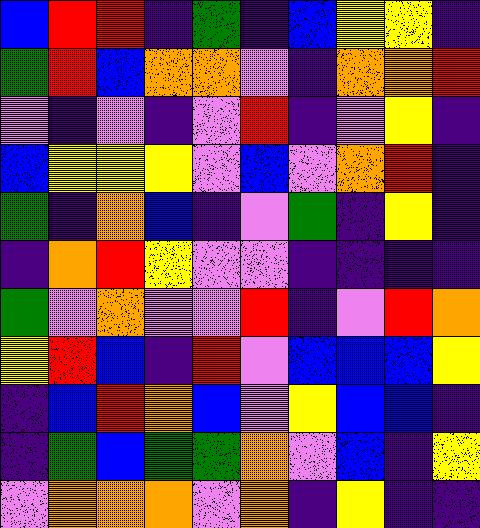[["blue", "red", "red", "indigo", "green", "indigo", "blue", "yellow", "yellow", "indigo"], ["green", "red", "blue", "orange", "orange", "violet", "indigo", "orange", "orange", "red"], ["violet", "indigo", "violet", "indigo", "violet", "red", "indigo", "violet", "yellow", "indigo"], ["blue", "yellow", "yellow", "yellow", "violet", "blue", "violet", "orange", "red", "indigo"], ["green", "indigo", "orange", "blue", "indigo", "violet", "green", "indigo", "yellow", "indigo"], ["indigo", "orange", "red", "yellow", "violet", "violet", "indigo", "indigo", "indigo", "indigo"], ["green", "violet", "orange", "violet", "violet", "red", "indigo", "violet", "red", "orange"], ["yellow", "red", "blue", "indigo", "red", "violet", "blue", "blue", "blue", "yellow"], ["indigo", "blue", "red", "orange", "blue", "violet", "yellow", "blue", "blue", "indigo"], ["indigo", "green", "blue", "green", "green", "orange", "violet", "blue", "indigo", "yellow"], ["violet", "orange", "orange", "orange", "violet", "orange", "indigo", "yellow", "indigo", "indigo"]]